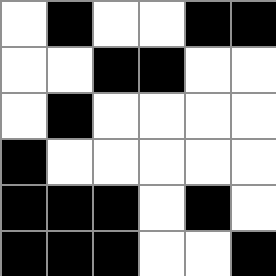[["white", "black", "white", "white", "black", "black"], ["white", "white", "black", "black", "white", "white"], ["white", "black", "white", "white", "white", "white"], ["black", "white", "white", "white", "white", "white"], ["black", "black", "black", "white", "black", "white"], ["black", "black", "black", "white", "white", "black"]]